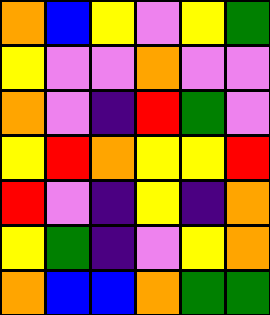[["orange", "blue", "yellow", "violet", "yellow", "green"], ["yellow", "violet", "violet", "orange", "violet", "violet"], ["orange", "violet", "indigo", "red", "green", "violet"], ["yellow", "red", "orange", "yellow", "yellow", "red"], ["red", "violet", "indigo", "yellow", "indigo", "orange"], ["yellow", "green", "indigo", "violet", "yellow", "orange"], ["orange", "blue", "blue", "orange", "green", "green"]]